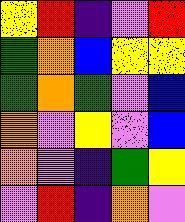[["yellow", "red", "indigo", "violet", "red"], ["green", "orange", "blue", "yellow", "yellow"], ["green", "orange", "green", "violet", "blue"], ["orange", "violet", "yellow", "violet", "blue"], ["orange", "violet", "indigo", "green", "yellow"], ["violet", "red", "indigo", "orange", "violet"]]